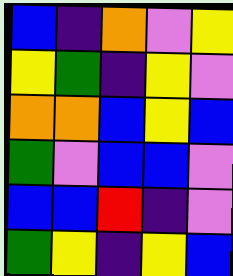[["blue", "indigo", "orange", "violet", "yellow"], ["yellow", "green", "indigo", "yellow", "violet"], ["orange", "orange", "blue", "yellow", "blue"], ["green", "violet", "blue", "blue", "violet"], ["blue", "blue", "red", "indigo", "violet"], ["green", "yellow", "indigo", "yellow", "blue"]]